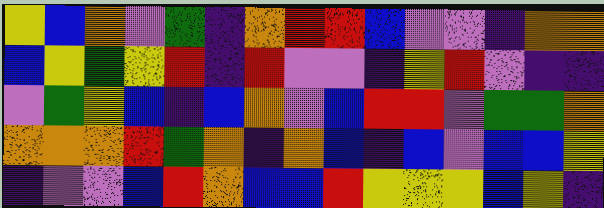[["yellow", "blue", "orange", "violet", "green", "indigo", "orange", "red", "red", "blue", "violet", "violet", "indigo", "orange", "orange"], ["blue", "yellow", "green", "yellow", "red", "indigo", "red", "violet", "violet", "indigo", "yellow", "red", "violet", "indigo", "indigo"], ["violet", "green", "yellow", "blue", "indigo", "blue", "orange", "violet", "blue", "red", "red", "violet", "green", "green", "orange"], ["orange", "orange", "orange", "red", "green", "orange", "indigo", "orange", "blue", "indigo", "blue", "violet", "blue", "blue", "yellow"], ["indigo", "violet", "violet", "blue", "red", "orange", "blue", "blue", "red", "yellow", "yellow", "yellow", "blue", "yellow", "indigo"]]